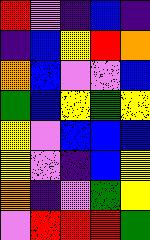[["red", "violet", "indigo", "blue", "indigo"], ["indigo", "blue", "yellow", "red", "orange"], ["orange", "blue", "violet", "violet", "blue"], ["green", "blue", "yellow", "green", "yellow"], ["yellow", "violet", "blue", "blue", "blue"], ["yellow", "violet", "indigo", "blue", "yellow"], ["orange", "indigo", "violet", "green", "yellow"], ["violet", "red", "red", "red", "green"]]